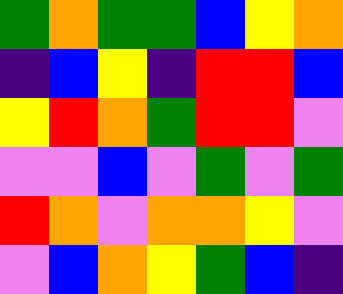[["green", "orange", "green", "green", "blue", "yellow", "orange"], ["indigo", "blue", "yellow", "indigo", "red", "red", "blue"], ["yellow", "red", "orange", "green", "red", "red", "violet"], ["violet", "violet", "blue", "violet", "green", "violet", "green"], ["red", "orange", "violet", "orange", "orange", "yellow", "violet"], ["violet", "blue", "orange", "yellow", "green", "blue", "indigo"]]